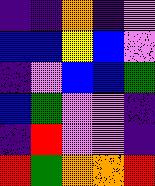[["indigo", "indigo", "orange", "indigo", "violet"], ["blue", "blue", "yellow", "blue", "violet"], ["indigo", "violet", "blue", "blue", "green"], ["blue", "green", "violet", "violet", "indigo"], ["indigo", "red", "violet", "violet", "indigo"], ["red", "green", "orange", "orange", "red"]]